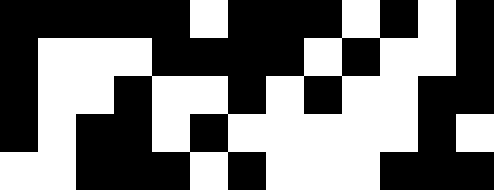[["black", "black", "black", "black", "black", "white", "black", "black", "black", "white", "black", "white", "black"], ["black", "white", "white", "white", "black", "black", "black", "black", "white", "black", "white", "white", "black"], ["black", "white", "white", "black", "white", "white", "black", "white", "black", "white", "white", "black", "black"], ["black", "white", "black", "black", "white", "black", "white", "white", "white", "white", "white", "black", "white"], ["white", "white", "black", "black", "black", "white", "black", "white", "white", "white", "black", "black", "black"]]